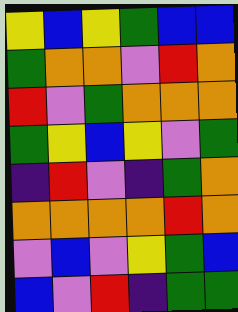[["yellow", "blue", "yellow", "green", "blue", "blue"], ["green", "orange", "orange", "violet", "red", "orange"], ["red", "violet", "green", "orange", "orange", "orange"], ["green", "yellow", "blue", "yellow", "violet", "green"], ["indigo", "red", "violet", "indigo", "green", "orange"], ["orange", "orange", "orange", "orange", "red", "orange"], ["violet", "blue", "violet", "yellow", "green", "blue"], ["blue", "violet", "red", "indigo", "green", "green"]]